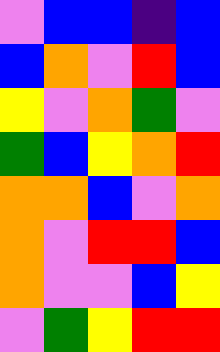[["violet", "blue", "blue", "indigo", "blue"], ["blue", "orange", "violet", "red", "blue"], ["yellow", "violet", "orange", "green", "violet"], ["green", "blue", "yellow", "orange", "red"], ["orange", "orange", "blue", "violet", "orange"], ["orange", "violet", "red", "red", "blue"], ["orange", "violet", "violet", "blue", "yellow"], ["violet", "green", "yellow", "red", "red"]]